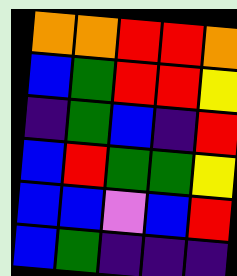[["orange", "orange", "red", "red", "orange"], ["blue", "green", "red", "red", "yellow"], ["indigo", "green", "blue", "indigo", "red"], ["blue", "red", "green", "green", "yellow"], ["blue", "blue", "violet", "blue", "red"], ["blue", "green", "indigo", "indigo", "indigo"]]